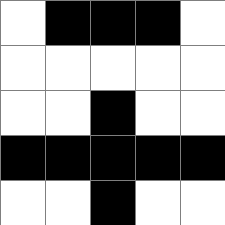[["white", "black", "black", "black", "white"], ["white", "white", "white", "white", "white"], ["white", "white", "black", "white", "white"], ["black", "black", "black", "black", "black"], ["white", "white", "black", "white", "white"]]